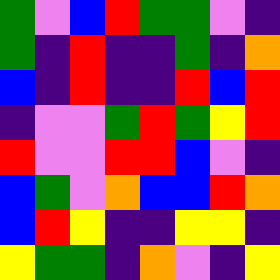[["green", "violet", "blue", "red", "green", "green", "violet", "indigo"], ["green", "indigo", "red", "indigo", "indigo", "green", "indigo", "orange"], ["blue", "indigo", "red", "indigo", "indigo", "red", "blue", "red"], ["indigo", "violet", "violet", "green", "red", "green", "yellow", "red"], ["red", "violet", "violet", "red", "red", "blue", "violet", "indigo"], ["blue", "green", "violet", "orange", "blue", "blue", "red", "orange"], ["blue", "red", "yellow", "indigo", "indigo", "yellow", "yellow", "indigo"], ["yellow", "green", "green", "indigo", "orange", "violet", "indigo", "yellow"]]